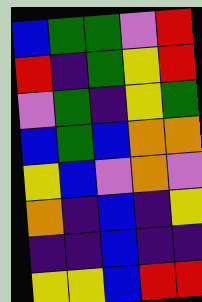[["blue", "green", "green", "violet", "red"], ["red", "indigo", "green", "yellow", "red"], ["violet", "green", "indigo", "yellow", "green"], ["blue", "green", "blue", "orange", "orange"], ["yellow", "blue", "violet", "orange", "violet"], ["orange", "indigo", "blue", "indigo", "yellow"], ["indigo", "indigo", "blue", "indigo", "indigo"], ["yellow", "yellow", "blue", "red", "red"]]